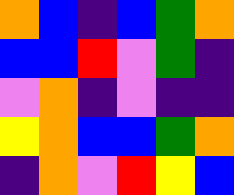[["orange", "blue", "indigo", "blue", "green", "orange"], ["blue", "blue", "red", "violet", "green", "indigo"], ["violet", "orange", "indigo", "violet", "indigo", "indigo"], ["yellow", "orange", "blue", "blue", "green", "orange"], ["indigo", "orange", "violet", "red", "yellow", "blue"]]